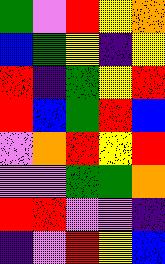[["green", "violet", "red", "yellow", "orange"], ["blue", "green", "yellow", "indigo", "yellow"], ["red", "indigo", "green", "yellow", "red"], ["red", "blue", "green", "red", "blue"], ["violet", "orange", "red", "yellow", "red"], ["violet", "violet", "green", "green", "orange"], ["red", "red", "violet", "violet", "indigo"], ["indigo", "violet", "red", "yellow", "blue"]]